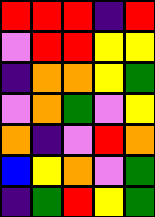[["red", "red", "red", "indigo", "red"], ["violet", "red", "red", "yellow", "yellow"], ["indigo", "orange", "orange", "yellow", "green"], ["violet", "orange", "green", "violet", "yellow"], ["orange", "indigo", "violet", "red", "orange"], ["blue", "yellow", "orange", "violet", "green"], ["indigo", "green", "red", "yellow", "green"]]